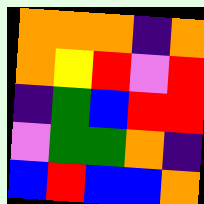[["orange", "orange", "orange", "indigo", "orange"], ["orange", "yellow", "red", "violet", "red"], ["indigo", "green", "blue", "red", "red"], ["violet", "green", "green", "orange", "indigo"], ["blue", "red", "blue", "blue", "orange"]]